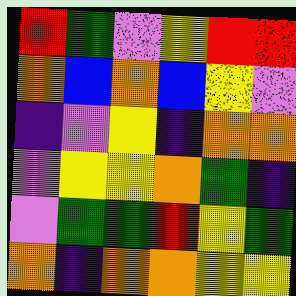[["red", "green", "violet", "yellow", "red", "red"], ["orange", "blue", "orange", "blue", "yellow", "violet"], ["indigo", "violet", "yellow", "indigo", "orange", "orange"], ["violet", "yellow", "yellow", "orange", "green", "indigo"], ["violet", "green", "green", "red", "yellow", "green"], ["orange", "indigo", "orange", "orange", "yellow", "yellow"]]